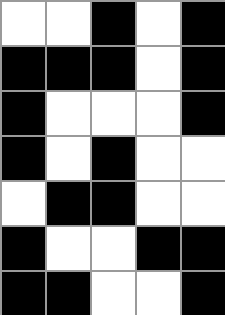[["white", "white", "black", "white", "black"], ["black", "black", "black", "white", "black"], ["black", "white", "white", "white", "black"], ["black", "white", "black", "white", "white"], ["white", "black", "black", "white", "white"], ["black", "white", "white", "black", "black"], ["black", "black", "white", "white", "black"]]